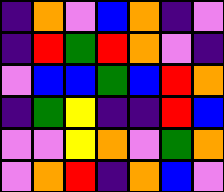[["indigo", "orange", "violet", "blue", "orange", "indigo", "violet"], ["indigo", "red", "green", "red", "orange", "violet", "indigo"], ["violet", "blue", "blue", "green", "blue", "red", "orange"], ["indigo", "green", "yellow", "indigo", "indigo", "red", "blue"], ["violet", "violet", "yellow", "orange", "violet", "green", "orange"], ["violet", "orange", "red", "indigo", "orange", "blue", "violet"]]